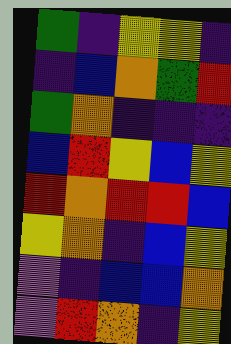[["green", "indigo", "yellow", "yellow", "indigo"], ["indigo", "blue", "orange", "green", "red"], ["green", "orange", "indigo", "indigo", "indigo"], ["blue", "red", "yellow", "blue", "yellow"], ["red", "orange", "red", "red", "blue"], ["yellow", "orange", "indigo", "blue", "yellow"], ["violet", "indigo", "blue", "blue", "orange"], ["violet", "red", "orange", "indigo", "yellow"]]